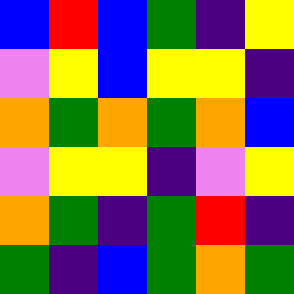[["blue", "red", "blue", "green", "indigo", "yellow"], ["violet", "yellow", "blue", "yellow", "yellow", "indigo"], ["orange", "green", "orange", "green", "orange", "blue"], ["violet", "yellow", "yellow", "indigo", "violet", "yellow"], ["orange", "green", "indigo", "green", "red", "indigo"], ["green", "indigo", "blue", "green", "orange", "green"]]